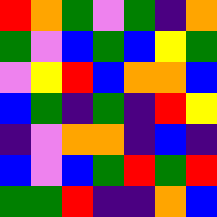[["red", "orange", "green", "violet", "green", "indigo", "orange"], ["green", "violet", "blue", "green", "blue", "yellow", "green"], ["violet", "yellow", "red", "blue", "orange", "orange", "blue"], ["blue", "green", "indigo", "green", "indigo", "red", "yellow"], ["indigo", "violet", "orange", "orange", "indigo", "blue", "indigo"], ["blue", "violet", "blue", "green", "red", "green", "red"], ["green", "green", "red", "indigo", "indigo", "orange", "blue"]]